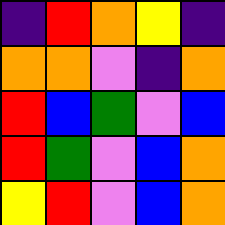[["indigo", "red", "orange", "yellow", "indigo"], ["orange", "orange", "violet", "indigo", "orange"], ["red", "blue", "green", "violet", "blue"], ["red", "green", "violet", "blue", "orange"], ["yellow", "red", "violet", "blue", "orange"]]